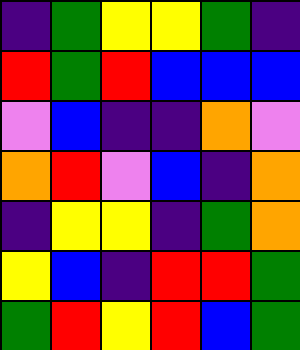[["indigo", "green", "yellow", "yellow", "green", "indigo"], ["red", "green", "red", "blue", "blue", "blue"], ["violet", "blue", "indigo", "indigo", "orange", "violet"], ["orange", "red", "violet", "blue", "indigo", "orange"], ["indigo", "yellow", "yellow", "indigo", "green", "orange"], ["yellow", "blue", "indigo", "red", "red", "green"], ["green", "red", "yellow", "red", "blue", "green"]]